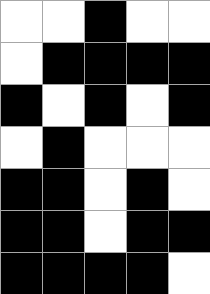[["white", "white", "black", "white", "white"], ["white", "black", "black", "black", "black"], ["black", "white", "black", "white", "black"], ["white", "black", "white", "white", "white"], ["black", "black", "white", "black", "white"], ["black", "black", "white", "black", "black"], ["black", "black", "black", "black", "white"]]